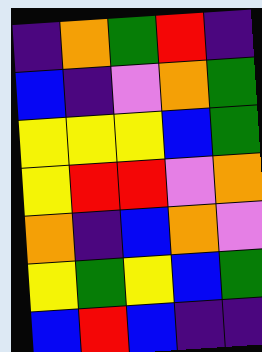[["indigo", "orange", "green", "red", "indigo"], ["blue", "indigo", "violet", "orange", "green"], ["yellow", "yellow", "yellow", "blue", "green"], ["yellow", "red", "red", "violet", "orange"], ["orange", "indigo", "blue", "orange", "violet"], ["yellow", "green", "yellow", "blue", "green"], ["blue", "red", "blue", "indigo", "indigo"]]